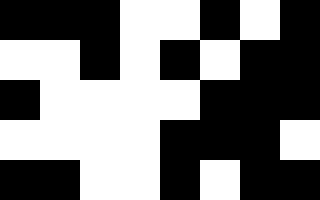[["black", "black", "black", "white", "white", "black", "white", "black"], ["white", "white", "black", "white", "black", "white", "black", "black"], ["black", "white", "white", "white", "white", "black", "black", "black"], ["white", "white", "white", "white", "black", "black", "black", "white"], ["black", "black", "white", "white", "black", "white", "black", "black"]]